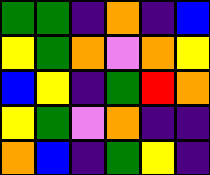[["green", "green", "indigo", "orange", "indigo", "blue"], ["yellow", "green", "orange", "violet", "orange", "yellow"], ["blue", "yellow", "indigo", "green", "red", "orange"], ["yellow", "green", "violet", "orange", "indigo", "indigo"], ["orange", "blue", "indigo", "green", "yellow", "indigo"]]